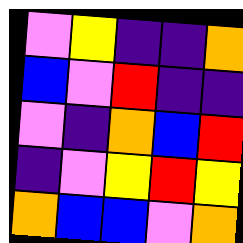[["violet", "yellow", "indigo", "indigo", "orange"], ["blue", "violet", "red", "indigo", "indigo"], ["violet", "indigo", "orange", "blue", "red"], ["indigo", "violet", "yellow", "red", "yellow"], ["orange", "blue", "blue", "violet", "orange"]]